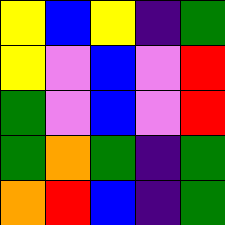[["yellow", "blue", "yellow", "indigo", "green"], ["yellow", "violet", "blue", "violet", "red"], ["green", "violet", "blue", "violet", "red"], ["green", "orange", "green", "indigo", "green"], ["orange", "red", "blue", "indigo", "green"]]